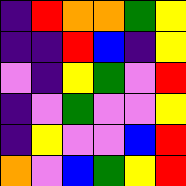[["indigo", "red", "orange", "orange", "green", "yellow"], ["indigo", "indigo", "red", "blue", "indigo", "yellow"], ["violet", "indigo", "yellow", "green", "violet", "red"], ["indigo", "violet", "green", "violet", "violet", "yellow"], ["indigo", "yellow", "violet", "violet", "blue", "red"], ["orange", "violet", "blue", "green", "yellow", "red"]]